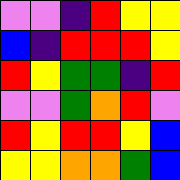[["violet", "violet", "indigo", "red", "yellow", "yellow"], ["blue", "indigo", "red", "red", "red", "yellow"], ["red", "yellow", "green", "green", "indigo", "red"], ["violet", "violet", "green", "orange", "red", "violet"], ["red", "yellow", "red", "red", "yellow", "blue"], ["yellow", "yellow", "orange", "orange", "green", "blue"]]